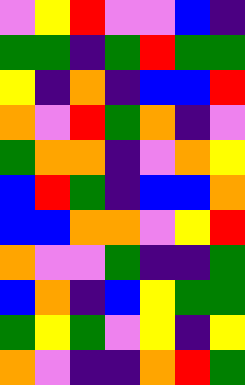[["violet", "yellow", "red", "violet", "violet", "blue", "indigo"], ["green", "green", "indigo", "green", "red", "green", "green"], ["yellow", "indigo", "orange", "indigo", "blue", "blue", "red"], ["orange", "violet", "red", "green", "orange", "indigo", "violet"], ["green", "orange", "orange", "indigo", "violet", "orange", "yellow"], ["blue", "red", "green", "indigo", "blue", "blue", "orange"], ["blue", "blue", "orange", "orange", "violet", "yellow", "red"], ["orange", "violet", "violet", "green", "indigo", "indigo", "green"], ["blue", "orange", "indigo", "blue", "yellow", "green", "green"], ["green", "yellow", "green", "violet", "yellow", "indigo", "yellow"], ["orange", "violet", "indigo", "indigo", "orange", "red", "green"]]